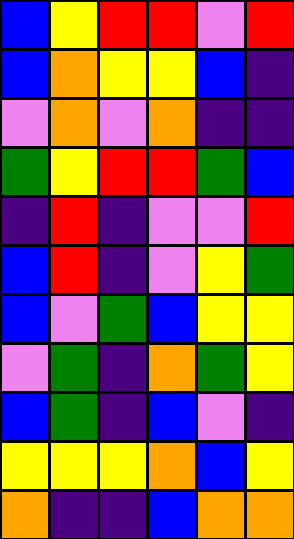[["blue", "yellow", "red", "red", "violet", "red"], ["blue", "orange", "yellow", "yellow", "blue", "indigo"], ["violet", "orange", "violet", "orange", "indigo", "indigo"], ["green", "yellow", "red", "red", "green", "blue"], ["indigo", "red", "indigo", "violet", "violet", "red"], ["blue", "red", "indigo", "violet", "yellow", "green"], ["blue", "violet", "green", "blue", "yellow", "yellow"], ["violet", "green", "indigo", "orange", "green", "yellow"], ["blue", "green", "indigo", "blue", "violet", "indigo"], ["yellow", "yellow", "yellow", "orange", "blue", "yellow"], ["orange", "indigo", "indigo", "blue", "orange", "orange"]]